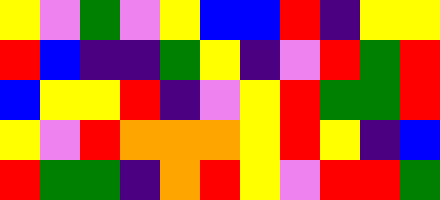[["yellow", "violet", "green", "violet", "yellow", "blue", "blue", "red", "indigo", "yellow", "yellow"], ["red", "blue", "indigo", "indigo", "green", "yellow", "indigo", "violet", "red", "green", "red"], ["blue", "yellow", "yellow", "red", "indigo", "violet", "yellow", "red", "green", "green", "red"], ["yellow", "violet", "red", "orange", "orange", "orange", "yellow", "red", "yellow", "indigo", "blue"], ["red", "green", "green", "indigo", "orange", "red", "yellow", "violet", "red", "red", "green"]]